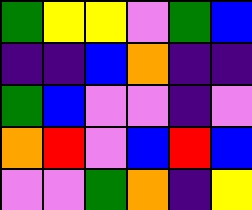[["green", "yellow", "yellow", "violet", "green", "blue"], ["indigo", "indigo", "blue", "orange", "indigo", "indigo"], ["green", "blue", "violet", "violet", "indigo", "violet"], ["orange", "red", "violet", "blue", "red", "blue"], ["violet", "violet", "green", "orange", "indigo", "yellow"]]